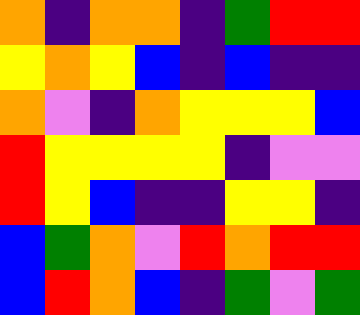[["orange", "indigo", "orange", "orange", "indigo", "green", "red", "red"], ["yellow", "orange", "yellow", "blue", "indigo", "blue", "indigo", "indigo"], ["orange", "violet", "indigo", "orange", "yellow", "yellow", "yellow", "blue"], ["red", "yellow", "yellow", "yellow", "yellow", "indigo", "violet", "violet"], ["red", "yellow", "blue", "indigo", "indigo", "yellow", "yellow", "indigo"], ["blue", "green", "orange", "violet", "red", "orange", "red", "red"], ["blue", "red", "orange", "blue", "indigo", "green", "violet", "green"]]